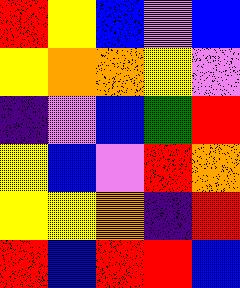[["red", "yellow", "blue", "violet", "blue"], ["yellow", "orange", "orange", "yellow", "violet"], ["indigo", "violet", "blue", "green", "red"], ["yellow", "blue", "violet", "red", "orange"], ["yellow", "yellow", "orange", "indigo", "red"], ["red", "blue", "red", "red", "blue"]]